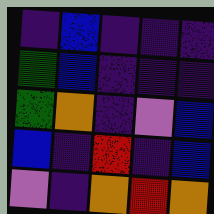[["indigo", "blue", "indigo", "indigo", "indigo"], ["green", "blue", "indigo", "indigo", "indigo"], ["green", "orange", "indigo", "violet", "blue"], ["blue", "indigo", "red", "indigo", "blue"], ["violet", "indigo", "orange", "red", "orange"]]